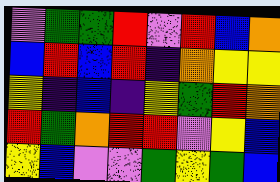[["violet", "green", "green", "red", "violet", "red", "blue", "orange"], ["blue", "red", "blue", "red", "indigo", "orange", "yellow", "yellow"], ["yellow", "indigo", "blue", "indigo", "yellow", "green", "red", "orange"], ["red", "green", "orange", "red", "red", "violet", "yellow", "blue"], ["yellow", "blue", "violet", "violet", "green", "yellow", "green", "blue"]]